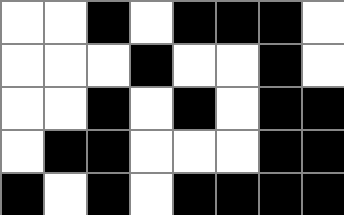[["white", "white", "black", "white", "black", "black", "black", "white"], ["white", "white", "white", "black", "white", "white", "black", "white"], ["white", "white", "black", "white", "black", "white", "black", "black"], ["white", "black", "black", "white", "white", "white", "black", "black"], ["black", "white", "black", "white", "black", "black", "black", "black"]]